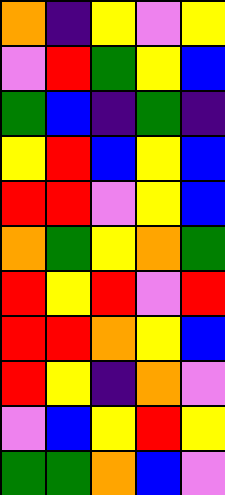[["orange", "indigo", "yellow", "violet", "yellow"], ["violet", "red", "green", "yellow", "blue"], ["green", "blue", "indigo", "green", "indigo"], ["yellow", "red", "blue", "yellow", "blue"], ["red", "red", "violet", "yellow", "blue"], ["orange", "green", "yellow", "orange", "green"], ["red", "yellow", "red", "violet", "red"], ["red", "red", "orange", "yellow", "blue"], ["red", "yellow", "indigo", "orange", "violet"], ["violet", "blue", "yellow", "red", "yellow"], ["green", "green", "orange", "blue", "violet"]]